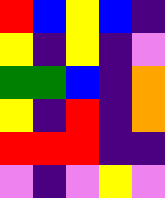[["red", "blue", "yellow", "blue", "indigo"], ["yellow", "indigo", "yellow", "indigo", "violet"], ["green", "green", "blue", "indigo", "orange"], ["yellow", "indigo", "red", "indigo", "orange"], ["red", "red", "red", "indigo", "indigo"], ["violet", "indigo", "violet", "yellow", "violet"]]